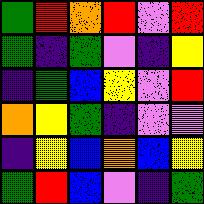[["green", "red", "orange", "red", "violet", "red"], ["green", "indigo", "green", "violet", "indigo", "yellow"], ["indigo", "green", "blue", "yellow", "violet", "red"], ["orange", "yellow", "green", "indigo", "violet", "violet"], ["indigo", "yellow", "blue", "orange", "blue", "yellow"], ["green", "red", "blue", "violet", "indigo", "green"]]